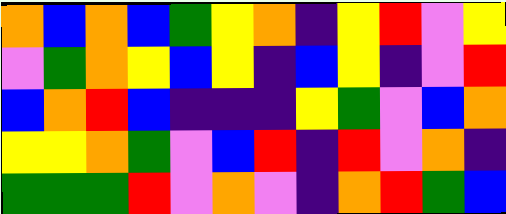[["orange", "blue", "orange", "blue", "green", "yellow", "orange", "indigo", "yellow", "red", "violet", "yellow"], ["violet", "green", "orange", "yellow", "blue", "yellow", "indigo", "blue", "yellow", "indigo", "violet", "red"], ["blue", "orange", "red", "blue", "indigo", "indigo", "indigo", "yellow", "green", "violet", "blue", "orange"], ["yellow", "yellow", "orange", "green", "violet", "blue", "red", "indigo", "red", "violet", "orange", "indigo"], ["green", "green", "green", "red", "violet", "orange", "violet", "indigo", "orange", "red", "green", "blue"]]